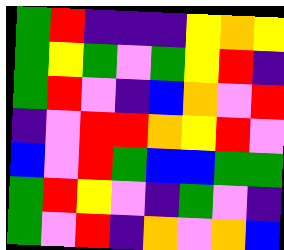[["green", "red", "indigo", "indigo", "indigo", "yellow", "orange", "yellow"], ["green", "yellow", "green", "violet", "green", "yellow", "red", "indigo"], ["green", "red", "violet", "indigo", "blue", "orange", "violet", "red"], ["indigo", "violet", "red", "red", "orange", "yellow", "red", "violet"], ["blue", "violet", "red", "green", "blue", "blue", "green", "green"], ["green", "red", "yellow", "violet", "indigo", "green", "violet", "indigo"], ["green", "violet", "red", "indigo", "orange", "violet", "orange", "blue"]]